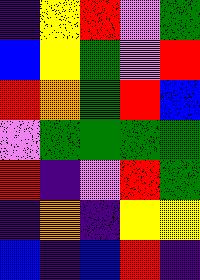[["indigo", "yellow", "red", "violet", "green"], ["blue", "yellow", "green", "violet", "red"], ["red", "orange", "green", "red", "blue"], ["violet", "green", "green", "green", "green"], ["red", "indigo", "violet", "red", "green"], ["indigo", "orange", "indigo", "yellow", "yellow"], ["blue", "indigo", "blue", "red", "indigo"]]